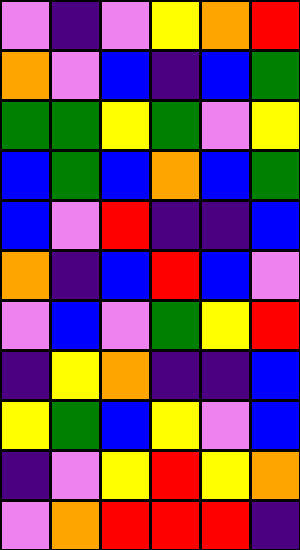[["violet", "indigo", "violet", "yellow", "orange", "red"], ["orange", "violet", "blue", "indigo", "blue", "green"], ["green", "green", "yellow", "green", "violet", "yellow"], ["blue", "green", "blue", "orange", "blue", "green"], ["blue", "violet", "red", "indigo", "indigo", "blue"], ["orange", "indigo", "blue", "red", "blue", "violet"], ["violet", "blue", "violet", "green", "yellow", "red"], ["indigo", "yellow", "orange", "indigo", "indigo", "blue"], ["yellow", "green", "blue", "yellow", "violet", "blue"], ["indigo", "violet", "yellow", "red", "yellow", "orange"], ["violet", "orange", "red", "red", "red", "indigo"]]